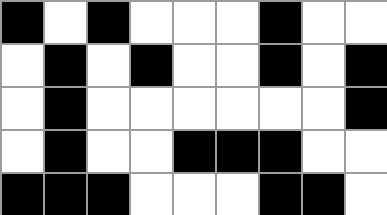[["black", "white", "black", "white", "white", "white", "black", "white", "white"], ["white", "black", "white", "black", "white", "white", "black", "white", "black"], ["white", "black", "white", "white", "white", "white", "white", "white", "black"], ["white", "black", "white", "white", "black", "black", "black", "white", "white"], ["black", "black", "black", "white", "white", "white", "black", "black", "white"]]